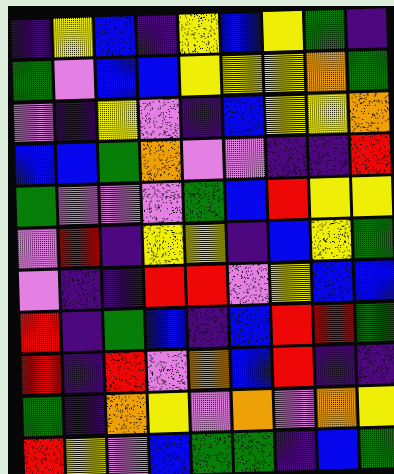[["indigo", "yellow", "blue", "indigo", "yellow", "blue", "yellow", "green", "indigo"], ["green", "violet", "blue", "blue", "yellow", "yellow", "yellow", "orange", "green"], ["violet", "indigo", "yellow", "violet", "indigo", "blue", "yellow", "yellow", "orange"], ["blue", "blue", "green", "orange", "violet", "violet", "indigo", "indigo", "red"], ["green", "violet", "violet", "violet", "green", "blue", "red", "yellow", "yellow"], ["violet", "red", "indigo", "yellow", "yellow", "indigo", "blue", "yellow", "green"], ["violet", "indigo", "indigo", "red", "red", "violet", "yellow", "blue", "blue"], ["red", "indigo", "green", "blue", "indigo", "blue", "red", "red", "green"], ["red", "indigo", "red", "violet", "orange", "blue", "red", "indigo", "indigo"], ["green", "indigo", "orange", "yellow", "violet", "orange", "violet", "orange", "yellow"], ["red", "yellow", "violet", "blue", "green", "green", "indigo", "blue", "green"]]